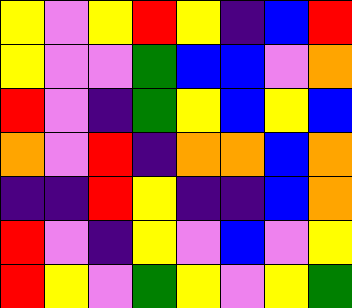[["yellow", "violet", "yellow", "red", "yellow", "indigo", "blue", "red"], ["yellow", "violet", "violet", "green", "blue", "blue", "violet", "orange"], ["red", "violet", "indigo", "green", "yellow", "blue", "yellow", "blue"], ["orange", "violet", "red", "indigo", "orange", "orange", "blue", "orange"], ["indigo", "indigo", "red", "yellow", "indigo", "indigo", "blue", "orange"], ["red", "violet", "indigo", "yellow", "violet", "blue", "violet", "yellow"], ["red", "yellow", "violet", "green", "yellow", "violet", "yellow", "green"]]